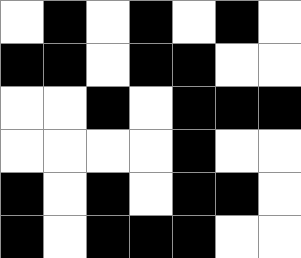[["white", "black", "white", "black", "white", "black", "white"], ["black", "black", "white", "black", "black", "white", "white"], ["white", "white", "black", "white", "black", "black", "black"], ["white", "white", "white", "white", "black", "white", "white"], ["black", "white", "black", "white", "black", "black", "white"], ["black", "white", "black", "black", "black", "white", "white"]]